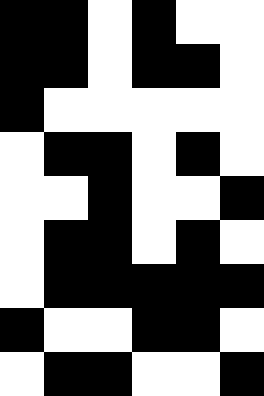[["black", "black", "white", "black", "white", "white"], ["black", "black", "white", "black", "black", "white"], ["black", "white", "white", "white", "white", "white"], ["white", "black", "black", "white", "black", "white"], ["white", "white", "black", "white", "white", "black"], ["white", "black", "black", "white", "black", "white"], ["white", "black", "black", "black", "black", "black"], ["black", "white", "white", "black", "black", "white"], ["white", "black", "black", "white", "white", "black"]]